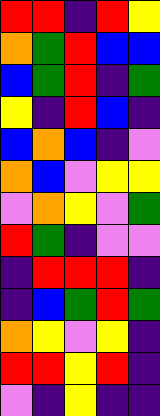[["red", "red", "indigo", "red", "yellow"], ["orange", "green", "red", "blue", "blue"], ["blue", "green", "red", "indigo", "green"], ["yellow", "indigo", "red", "blue", "indigo"], ["blue", "orange", "blue", "indigo", "violet"], ["orange", "blue", "violet", "yellow", "yellow"], ["violet", "orange", "yellow", "violet", "green"], ["red", "green", "indigo", "violet", "violet"], ["indigo", "red", "red", "red", "indigo"], ["indigo", "blue", "green", "red", "green"], ["orange", "yellow", "violet", "yellow", "indigo"], ["red", "red", "yellow", "red", "indigo"], ["violet", "indigo", "yellow", "indigo", "indigo"]]